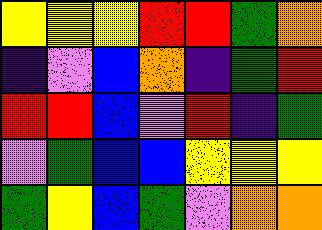[["yellow", "yellow", "yellow", "red", "red", "green", "orange"], ["indigo", "violet", "blue", "orange", "indigo", "green", "red"], ["red", "red", "blue", "violet", "red", "indigo", "green"], ["violet", "green", "blue", "blue", "yellow", "yellow", "yellow"], ["green", "yellow", "blue", "green", "violet", "orange", "orange"]]